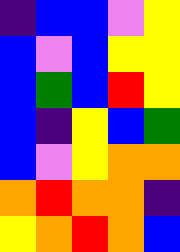[["indigo", "blue", "blue", "violet", "yellow"], ["blue", "violet", "blue", "yellow", "yellow"], ["blue", "green", "blue", "red", "yellow"], ["blue", "indigo", "yellow", "blue", "green"], ["blue", "violet", "yellow", "orange", "orange"], ["orange", "red", "orange", "orange", "indigo"], ["yellow", "orange", "red", "orange", "blue"]]